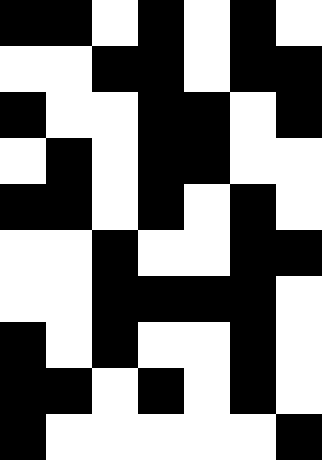[["black", "black", "white", "black", "white", "black", "white"], ["white", "white", "black", "black", "white", "black", "black"], ["black", "white", "white", "black", "black", "white", "black"], ["white", "black", "white", "black", "black", "white", "white"], ["black", "black", "white", "black", "white", "black", "white"], ["white", "white", "black", "white", "white", "black", "black"], ["white", "white", "black", "black", "black", "black", "white"], ["black", "white", "black", "white", "white", "black", "white"], ["black", "black", "white", "black", "white", "black", "white"], ["black", "white", "white", "white", "white", "white", "black"]]